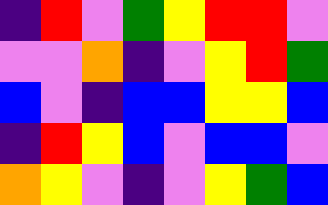[["indigo", "red", "violet", "green", "yellow", "red", "red", "violet"], ["violet", "violet", "orange", "indigo", "violet", "yellow", "red", "green"], ["blue", "violet", "indigo", "blue", "blue", "yellow", "yellow", "blue"], ["indigo", "red", "yellow", "blue", "violet", "blue", "blue", "violet"], ["orange", "yellow", "violet", "indigo", "violet", "yellow", "green", "blue"]]